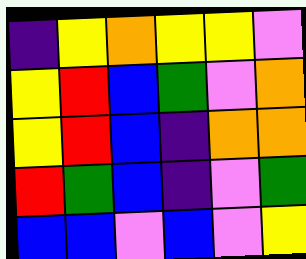[["indigo", "yellow", "orange", "yellow", "yellow", "violet"], ["yellow", "red", "blue", "green", "violet", "orange"], ["yellow", "red", "blue", "indigo", "orange", "orange"], ["red", "green", "blue", "indigo", "violet", "green"], ["blue", "blue", "violet", "blue", "violet", "yellow"]]